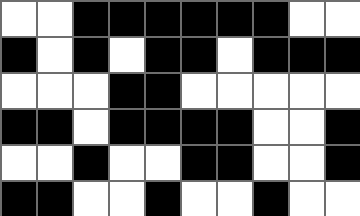[["white", "white", "black", "black", "black", "black", "black", "black", "white", "white"], ["black", "white", "black", "white", "black", "black", "white", "black", "black", "black"], ["white", "white", "white", "black", "black", "white", "white", "white", "white", "white"], ["black", "black", "white", "black", "black", "black", "black", "white", "white", "black"], ["white", "white", "black", "white", "white", "black", "black", "white", "white", "black"], ["black", "black", "white", "white", "black", "white", "white", "black", "white", "white"]]